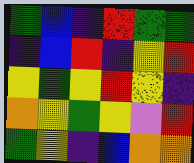[["green", "blue", "indigo", "red", "green", "green"], ["indigo", "blue", "red", "indigo", "yellow", "red"], ["yellow", "green", "yellow", "red", "yellow", "indigo"], ["orange", "yellow", "green", "yellow", "violet", "red"], ["green", "yellow", "indigo", "blue", "orange", "orange"]]